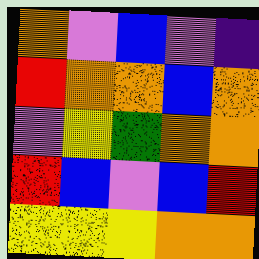[["orange", "violet", "blue", "violet", "indigo"], ["red", "orange", "orange", "blue", "orange"], ["violet", "yellow", "green", "orange", "orange"], ["red", "blue", "violet", "blue", "red"], ["yellow", "yellow", "yellow", "orange", "orange"]]